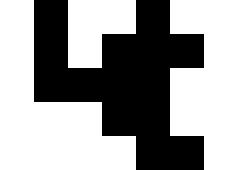[["white", "black", "white", "white", "black", "white", "white"], ["white", "black", "white", "black", "black", "black", "white"], ["white", "black", "black", "black", "black", "white", "white"], ["white", "white", "white", "black", "black", "white", "white"], ["white", "white", "white", "white", "black", "black", "white"]]